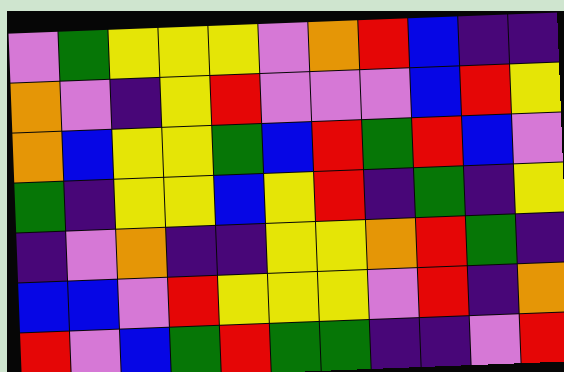[["violet", "green", "yellow", "yellow", "yellow", "violet", "orange", "red", "blue", "indigo", "indigo"], ["orange", "violet", "indigo", "yellow", "red", "violet", "violet", "violet", "blue", "red", "yellow"], ["orange", "blue", "yellow", "yellow", "green", "blue", "red", "green", "red", "blue", "violet"], ["green", "indigo", "yellow", "yellow", "blue", "yellow", "red", "indigo", "green", "indigo", "yellow"], ["indigo", "violet", "orange", "indigo", "indigo", "yellow", "yellow", "orange", "red", "green", "indigo"], ["blue", "blue", "violet", "red", "yellow", "yellow", "yellow", "violet", "red", "indigo", "orange"], ["red", "violet", "blue", "green", "red", "green", "green", "indigo", "indigo", "violet", "red"]]